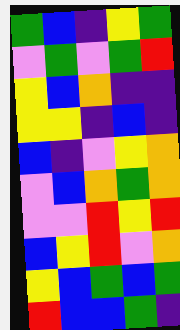[["green", "blue", "indigo", "yellow", "green"], ["violet", "green", "violet", "green", "red"], ["yellow", "blue", "orange", "indigo", "indigo"], ["yellow", "yellow", "indigo", "blue", "indigo"], ["blue", "indigo", "violet", "yellow", "orange"], ["violet", "blue", "orange", "green", "orange"], ["violet", "violet", "red", "yellow", "red"], ["blue", "yellow", "red", "violet", "orange"], ["yellow", "blue", "green", "blue", "green"], ["red", "blue", "blue", "green", "indigo"]]